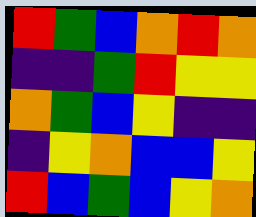[["red", "green", "blue", "orange", "red", "orange"], ["indigo", "indigo", "green", "red", "yellow", "yellow"], ["orange", "green", "blue", "yellow", "indigo", "indigo"], ["indigo", "yellow", "orange", "blue", "blue", "yellow"], ["red", "blue", "green", "blue", "yellow", "orange"]]